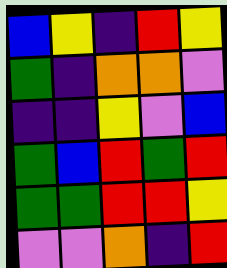[["blue", "yellow", "indigo", "red", "yellow"], ["green", "indigo", "orange", "orange", "violet"], ["indigo", "indigo", "yellow", "violet", "blue"], ["green", "blue", "red", "green", "red"], ["green", "green", "red", "red", "yellow"], ["violet", "violet", "orange", "indigo", "red"]]